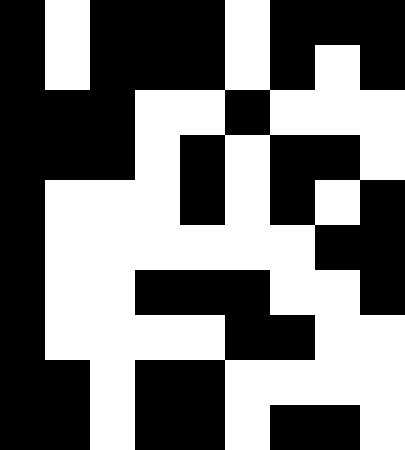[["black", "white", "black", "black", "black", "white", "black", "black", "black"], ["black", "white", "black", "black", "black", "white", "black", "white", "black"], ["black", "black", "black", "white", "white", "black", "white", "white", "white"], ["black", "black", "black", "white", "black", "white", "black", "black", "white"], ["black", "white", "white", "white", "black", "white", "black", "white", "black"], ["black", "white", "white", "white", "white", "white", "white", "black", "black"], ["black", "white", "white", "black", "black", "black", "white", "white", "black"], ["black", "white", "white", "white", "white", "black", "black", "white", "white"], ["black", "black", "white", "black", "black", "white", "white", "white", "white"], ["black", "black", "white", "black", "black", "white", "black", "black", "white"]]